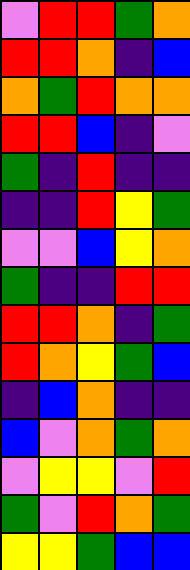[["violet", "red", "red", "green", "orange"], ["red", "red", "orange", "indigo", "blue"], ["orange", "green", "red", "orange", "orange"], ["red", "red", "blue", "indigo", "violet"], ["green", "indigo", "red", "indigo", "indigo"], ["indigo", "indigo", "red", "yellow", "green"], ["violet", "violet", "blue", "yellow", "orange"], ["green", "indigo", "indigo", "red", "red"], ["red", "red", "orange", "indigo", "green"], ["red", "orange", "yellow", "green", "blue"], ["indigo", "blue", "orange", "indigo", "indigo"], ["blue", "violet", "orange", "green", "orange"], ["violet", "yellow", "yellow", "violet", "red"], ["green", "violet", "red", "orange", "green"], ["yellow", "yellow", "green", "blue", "blue"]]